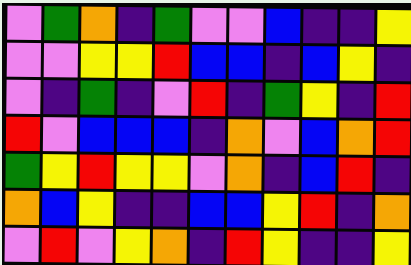[["violet", "green", "orange", "indigo", "green", "violet", "violet", "blue", "indigo", "indigo", "yellow"], ["violet", "violet", "yellow", "yellow", "red", "blue", "blue", "indigo", "blue", "yellow", "indigo"], ["violet", "indigo", "green", "indigo", "violet", "red", "indigo", "green", "yellow", "indigo", "red"], ["red", "violet", "blue", "blue", "blue", "indigo", "orange", "violet", "blue", "orange", "red"], ["green", "yellow", "red", "yellow", "yellow", "violet", "orange", "indigo", "blue", "red", "indigo"], ["orange", "blue", "yellow", "indigo", "indigo", "blue", "blue", "yellow", "red", "indigo", "orange"], ["violet", "red", "violet", "yellow", "orange", "indigo", "red", "yellow", "indigo", "indigo", "yellow"]]